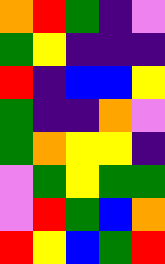[["orange", "red", "green", "indigo", "violet"], ["green", "yellow", "indigo", "indigo", "indigo"], ["red", "indigo", "blue", "blue", "yellow"], ["green", "indigo", "indigo", "orange", "violet"], ["green", "orange", "yellow", "yellow", "indigo"], ["violet", "green", "yellow", "green", "green"], ["violet", "red", "green", "blue", "orange"], ["red", "yellow", "blue", "green", "red"]]